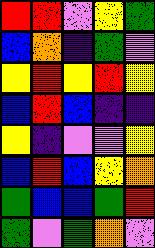[["red", "red", "violet", "yellow", "green"], ["blue", "orange", "indigo", "green", "violet"], ["yellow", "red", "yellow", "red", "yellow"], ["blue", "red", "blue", "indigo", "indigo"], ["yellow", "indigo", "violet", "violet", "yellow"], ["blue", "red", "blue", "yellow", "orange"], ["green", "blue", "blue", "green", "red"], ["green", "violet", "green", "orange", "violet"]]